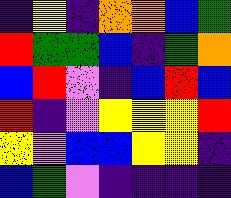[["indigo", "yellow", "indigo", "orange", "orange", "blue", "green"], ["red", "green", "green", "blue", "indigo", "green", "orange"], ["blue", "red", "violet", "indigo", "blue", "red", "blue"], ["red", "indigo", "violet", "yellow", "yellow", "yellow", "red"], ["yellow", "violet", "blue", "blue", "yellow", "yellow", "indigo"], ["blue", "green", "violet", "indigo", "indigo", "indigo", "indigo"]]